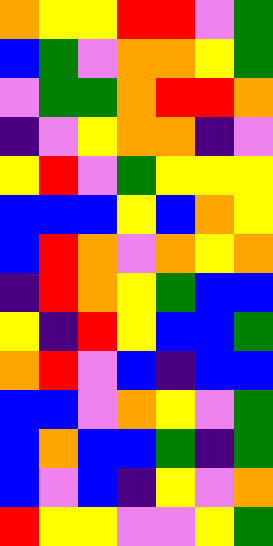[["orange", "yellow", "yellow", "red", "red", "violet", "green"], ["blue", "green", "violet", "orange", "orange", "yellow", "green"], ["violet", "green", "green", "orange", "red", "red", "orange"], ["indigo", "violet", "yellow", "orange", "orange", "indigo", "violet"], ["yellow", "red", "violet", "green", "yellow", "yellow", "yellow"], ["blue", "blue", "blue", "yellow", "blue", "orange", "yellow"], ["blue", "red", "orange", "violet", "orange", "yellow", "orange"], ["indigo", "red", "orange", "yellow", "green", "blue", "blue"], ["yellow", "indigo", "red", "yellow", "blue", "blue", "green"], ["orange", "red", "violet", "blue", "indigo", "blue", "blue"], ["blue", "blue", "violet", "orange", "yellow", "violet", "green"], ["blue", "orange", "blue", "blue", "green", "indigo", "green"], ["blue", "violet", "blue", "indigo", "yellow", "violet", "orange"], ["red", "yellow", "yellow", "violet", "violet", "yellow", "green"]]